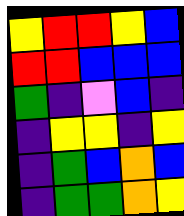[["yellow", "red", "red", "yellow", "blue"], ["red", "red", "blue", "blue", "blue"], ["green", "indigo", "violet", "blue", "indigo"], ["indigo", "yellow", "yellow", "indigo", "yellow"], ["indigo", "green", "blue", "orange", "blue"], ["indigo", "green", "green", "orange", "yellow"]]